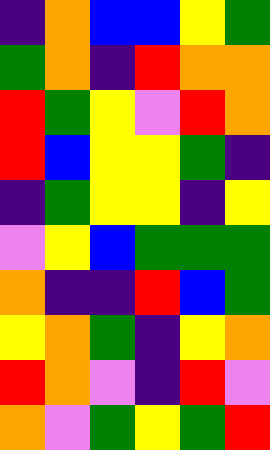[["indigo", "orange", "blue", "blue", "yellow", "green"], ["green", "orange", "indigo", "red", "orange", "orange"], ["red", "green", "yellow", "violet", "red", "orange"], ["red", "blue", "yellow", "yellow", "green", "indigo"], ["indigo", "green", "yellow", "yellow", "indigo", "yellow"], ["violet", "yellow", "blue", "green", "green", "green"], ["orange", "indigo", "indigo", "red", "blue", "green"], ["yellow", "orange", "green", "indigo", "yellow", "orange"], ["red", "orange", "violet", "indigo", "red", "violet"], ["orange", "violet", "green", "yellow", "green", "red"]]